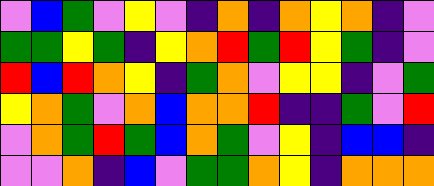[["violet", "blue", "green", "violet", "yellow", "violet", "indigo", "orange", "indigo", "orange", "yellow", "orange", "indigo", "violet"], ["green", "green", "yellow", "green", "indigo", "yellow", "orange", "red", "green", "red", "yellow", "green", "indigo", "violet"], ["red", "blue", "red", "orange", "yellow", "indigo", "green", "orange", "violet", "yellow", "yellow", "indigo", "violet", "green"], ["yellow", "orange", "green", "violet", "orange", "blue", "orange", "orange", "red", "indigo", "indigo", "green", "violet", "red"], ["violet", "orange", "green", "red", "green", "blue", "orange", "green", "violet", "yellow", "indigo", "blue", "blue", "indigo"], ["violet", "violet", "orange", "indigo", "blue", "violet", "green", "green", "orange", "yellow", "indigo", "orange", "orange", "orange"]]